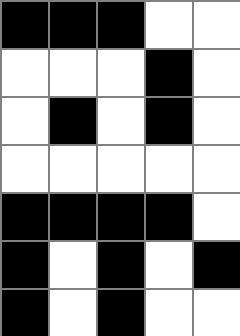[["black", "black", "black", "white", "white"], ["white", "white", "white", "black", "white"], ["white", "black", "white", "black", "white"], ["white", "white", "white", "white", "white"], ["black", "black", "black", "black", "white"], ["black", "white", "black", "white", "black"], ["black", "white", "black", "white", "white"]]